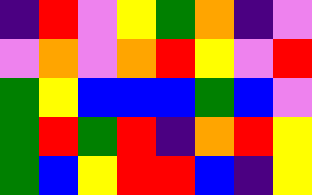[["indigo", "red", "violet", "yellow", "green", "orange", "indigo", "violet"], ["violet", "orange", "violet", "orange", "red", "yellow", "violet", "red"], ["green", "yellow", "blue", "blue", "blue", "green", "blue", "violet"], ["green", "red", "green", "red", "indigo", "orange", "red", "yellow"], ["green", "blue", "yellow", "red", "red", "blue", "indigo", "yellow"]]